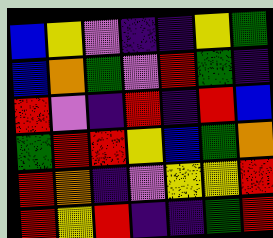[["blue", "yellow", "violet", "indigo", "indigo", "yellow", "green"], ["blue", "orange", "green", "violet", "red", "green", "indigo"], ["red", "violet", "indigo", "red", "indigo", "red", "blue"], ["green", "red", "red", "yellow", "blue", "green", "orange"], ["red", "orange", "indigo", "violet", "yellow", "yellow", "red"], ["red", "yellow", "red", "indigo", "indigo", "green", "red"]]